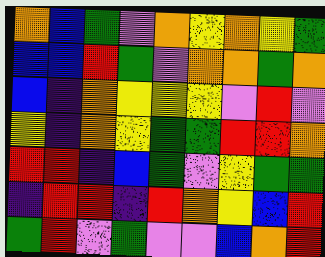[["orange", "blue", "green", "violet", "orange", "yellow", "orange", "yellow", "green"], ["blue", "blue", "red", "green", "violet", "orange", "orange", "green", "orange"], ["blue", "indigo", "orange", "yellow", "yellow", "yellow", "violet", "red", "violet"], ["yellow", "indigo", "orange", "yellow", "green", "green", "red", "red", "orange"], ["red", "red", "indigo", "blue", "green", "violet", "yellow", "green", "green"], ["indigo", "red", "red", "indigo", "red", "orange", "yellow", "blue", "red"], ["green", "red", "violet", "green", "violet", "violet", "blue", "orange", "red"]]